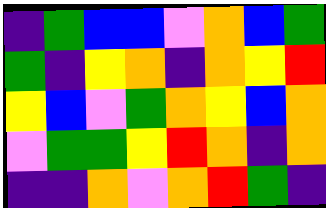[["indigo", "green", "blue", "blue", "violet", "orange", "blue", "green"], ["green", "indigo", "yellow", "orange", "indigo", "orange", "yellow", "red"], ["yellow", "blue", "violet", "green", "orange", "yellow", "blue", "orange"], ["violet", "green", "green", "yellow", "red", "orange", "indigo", "orange"], ["indigo", "indigo", "orange", "violet", "orange", "red", "green", "indigo"]]